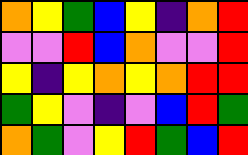[["orange", "yellow", "green", "blue", "yellow", "indigo", "orange", "red"], ["violet", "violet", "red", "blue", "orange", "violet", "violet", "red"], ["yellow", "indigo", "yellow", "orange", "yellow", "orange", "red", "red"], ["green", "yellow", "violet", "indigo", "violet", "blue", "red", "green"], ["orange", "green", "violet", "yellow", "red", "green", "blue", "red"]]